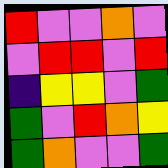[["red", "violet", "violet", "orange", "violet"], ["violet", "red", "red", "violet", "red"], ["indigo", "yellow", "yellow", "violet", "green"], ["green", "violet", "red", "orange", "yellow"], ["green", "orange", "violet", "violet", "green"]]